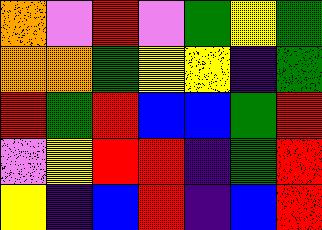[["orange", "violet", "red", "violet", "green", "yellow", "green"], ["orange", "orange", "green", "yellow", "yellow", "indigo", "green"], ["red", "green", "red", "blue", "blue", "green", "red"], ["violet", "yellow", "red", "red", "indigo", "green", "red"], ["yellow", "indigo", "blue", "red", "indigo", "blue", "red"]]